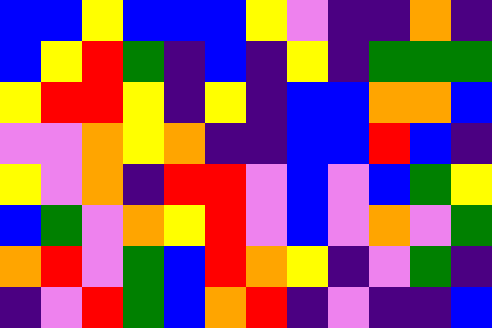[["blue", "blue", "yellow", "blue", "blue", "blue", "yellow", "violet", "indigo", "indigo", "orange", "indigo"], ["blue", "yellow", "red", "green", "indigo", "blue", "indigo", "yellow", "indigo", "green", "green", "green"], ["yellow", "red", "red", "yellow", "indigo", "yellow", "indigo", "blue", "blue", "orange", "orange", "blue"], ["violet", "violet", "orange", "yellow", "orange", "indigo", "indigo", "blue", "blue", "red", "blue", "indigo"], ["yellow", "violet", "orange", "indigo", "red", "red", "violet", "blue", "violet", "blue", "green", "yellow"], ["blue", "green", "violet", "orange", "yellow", "red", "violet", "blue", "violet", "orange", "violet", "green"], ["orange", "red", "violet", "green", "blue", "red", "orange", "yellow", "indigo", "violet", "green", "indigo"], ["indigo", "violet", "red", "green", "blue", "orange", "red", "indigo", "violet", "indigo", "indigo", "blue"]]